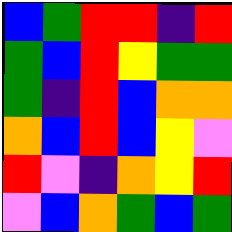[["blue", "green", "red", "red", "indigo", "red"], ["green", "blue", "red", "yellow", "green", "green"], ["green", "indigo", "red", "blue", "orange", "orange"], ["orange", "blue", "red", "blue", "yellow", "violet"], ["red", "violet", "indigo", "orange", "yellow", "red"], ["violet", "blue", "orange", "green", "blue", "green"]]